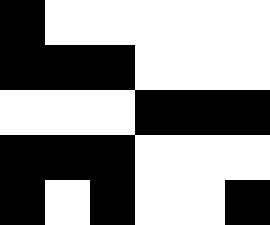[["black", "white", "white", "white", "white", "white"], ["black", "black", "black", "white", "white", "white"], ["white", "white", "white", "black", "black", "black"], ["black", "black", "black", "white", "white", "white"], ["black", "white", "black", "white", "white", "black"]]